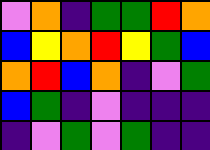[["violet", "orange", "indigo", "green", "green", "red", "orange"], ["blue", "yellow", "orange", "red", "yellow", "green", "blue"], ["orange", "red", "blue", "orange", "indigo", "violet", "green"], ["blue", "green", "indigo", "violet", "indigo", "indigo", "indigo"], ["indigo", "violet", "green", "violet", "green", "indigo", "indigo"]]